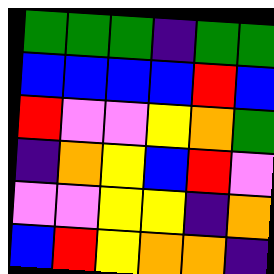[["green", "green", "green", "indigo", "green", "green"], ["blue", "blue", "blue", "blue", "red", "blue"], ["red", "violet", "violet", "yellow", "orange", "green"], ["indigo", "orange", "yellow", "blue", "red", "violet"], ["violet", "violet", "yellow", "yellow", "indigo", "orange"], ["blue", "red", "yellow", "orange", "orange", "indigo"]]